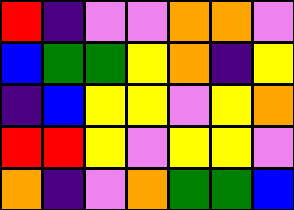[["red", "indigo", "violet", "violet", "orange", "orange", "violet"], ["blue", "green", "green", "yellow", "orange", "indigo", "yellow"], ["indigo", "blue", "yellow", "yellow", "violet", "yellow", "orange"], ["red", "red", "yellow", "violet", "yellow", "yellow", "violet"], ["orange", "indigo", "violet", "orange", "green", "green", "blue"]]